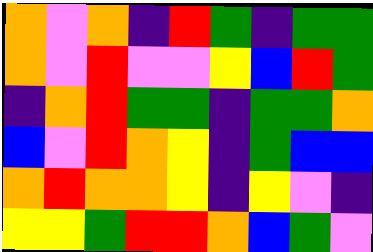[["orange", "violet", "orange", "indigo", "red", "green", "indigo", "green", "green"], ["orange", "violet", "red", "violet", "violet", "yellow", "blue", "red", "green"], ["indigo", "orange", "red", "green", "green", "indigo", "green", "green", "orange"], ["blue", "violet", "red", "orange", "yellow", "indigo", "green", "blue", "blue"], ["orange", "red", "orange", "orange", "yellow", "indigo", "yellow", "violet", "indigo"], ["yellow", "yellow", "green", "red", "red", "orange", "blue", "green", "violet"]]